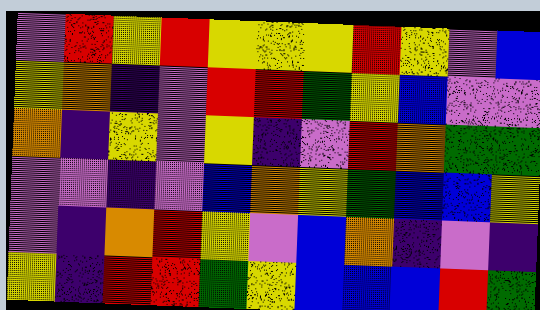[["violet", "red", "yellow", "red", "yellow", "yellow", "yellow", "red", "yellow", "violet", "blue"], ["yellow", "orange", "indigo", "violet", "red", "red", "green", "yellow", "blue", "violet", "violet"], ["orange", "indigo", "yellow", "violet", "yellow", "indigo", "violet", "red", "orange", "green", "green"], ["violet", "violet", "indigo", "violet", "blue", "orange", "yellow", "green", "blue", "blue", "yellow"], ["violet", "indigo", "orange", "red", "yellow", "violet", "blue", "orange", "indigo", "violet", "indigo"], ["yellow", "indigo", "red", "red", "green", "yellow", "blue", "blue", "blue", "red", "green"]]